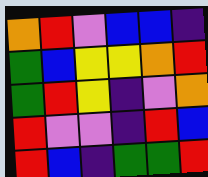[["orange", "red", "violet", "blue", "blue", "indigo"], ["green", "blue", "yellow", "yellow", "orange", "red"], ["green", "red", "yellow", "indigo", "violet", "orange"], ["red", "violet", "violet", "indigo", "red", "blue"], ["red", "blue", "indigo", "green", "green", "red"]]